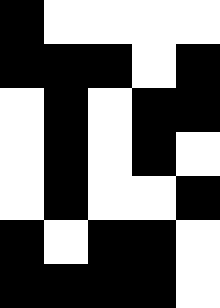[["black", "white", "white", "white", "white"], ["black", "black", "black", "white", "black"], ["white", "black", "white", "black", "black"], ["white", "black", "white", "black", "white"], ["white", "black", "white", "white", "black"], ["black", "white", "black", "black", "white"], ["black", "black", "black", "black", "white"]]